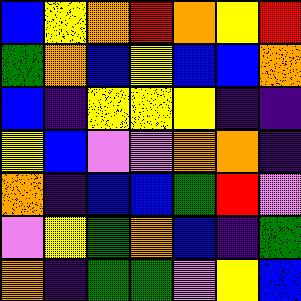[["blue", "yellow", "orange", "red", "orange", "yellow", "red"], ["green", "orange", "blue", "yellow", "blue", "blue", "orange"], ["blue", "indigo", "yellow", "yellow", "yellow", "indigo", "indigo"], ["yellow", "blue", "violet", "violet", "orange", "orange", "indigo"], ["orange", "indigo", "blue", "blue", "green", "red", "violet"], ["violet", "yellow", "green", "orange", "blue", "indigo", "green"], ["orange", "indigo", "green", "green", "violet", "yellow", "blue"]]